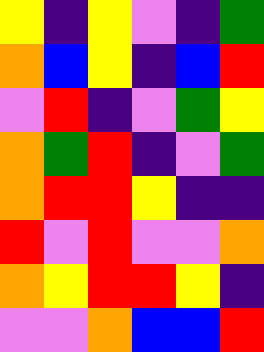[["yellow", "indigo", "yellow", "violet", "indigo", "green"], ["orange", "blue", "yellow", "indigo", "blue", "red"], ["violet", "red", "indigo", "violet", "green", "yellow"], ["orange", "green", "red", "indigo", "violet", "green"], ["orange", "red", "red", "yellow", "indigo", "indigo"], ["red", "violet", "red", "violet", "violet", "orange"], ["orange", "yellow", "red", "red", "yellow", "indigo"], ["violet", "violet", "orange", "blue", "blue", "red"]]